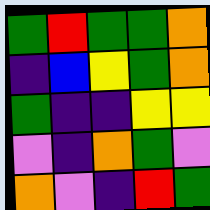[["green", "red", "green", "green", "orange"], ["indigo", "blue", "yellow", "green", "orange"], ["green", "indigo", "indigo", "yellow", "yellow"], ["violet", "indigo", "orange", "green", "violet"], ["orange", "violet", "indigo", "red", "green"]]